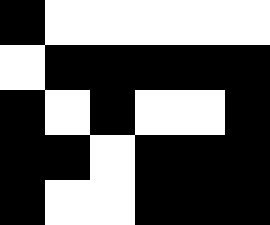[["black", "white", "white", "white", "white", "white"], ["white", "black", "black", "black", "black", "black"], ["black", "white", "black", "white", "white", "black"], ["black", "black", "white", "black", "black", "black"], ["black", "white", "white", "black", "black", "black"]]